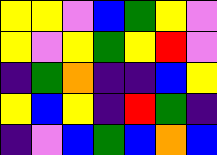[["yellow", "yellow", "violet", "blue", "green", "yellow", "violet"], ["yellow", "violet", "yellow", "green", "yellow", "red", "violet"], ["indigo", "green", "orange", "indigo", "indigo", "blue", "yellow"], ["yellow", "blue", "yellow", "indigo", "red", "green", "indigo"], ["indigo", "violet", "blue", "green", "blue", "orange", "blue"]]